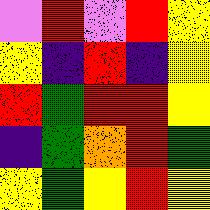[["violet", "red", "violet", "red", "yellow"], ["yellow", "indigo", "red", "indigo", "yellow"], ["red", "green", "red", "red", "yellow"], ["indigo", "green", "orange", "red", "green"], ["yellow", "green", "yellow", "red", "yellow"]]